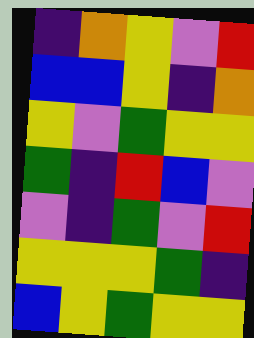[["indigo", "orange", "yellow", "violet", "red"], ["blue", "blue", "yellow", "indigo", "orange"], ["yellow", "violet", "green", "yellow", "yellow"], ["green", "indigo", "red", "blue", "violet"], ["violet", "indigo", "green", "violet", "red"], ["yellow", "yellow", "yellow", "green", "indigo"], ["blue", "yellow", "green", "yellow", "yellow"]]